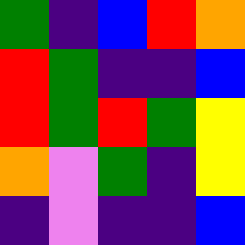[["green", "indigo", "blue", "red", "orange"], ["red", "green", "indigo", "indigo", "blue"], ["red", "green", "red", "green", "yellow"], ["orange", "violet", "green", "indigo", "yellow"], ["indigo", "violet", "indigo", "indigo", "blue"]]